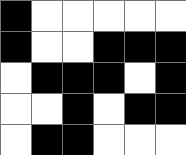[["black", "white", "white", "white", "white", "white"], ["black", "white", "white", "black", "black", "black"], ["white", "black", "black", "black", "white", "black"], ["white", "white", "black", "white", "black", "black"], ["white", "black", "black", "white", "white", "white"]]